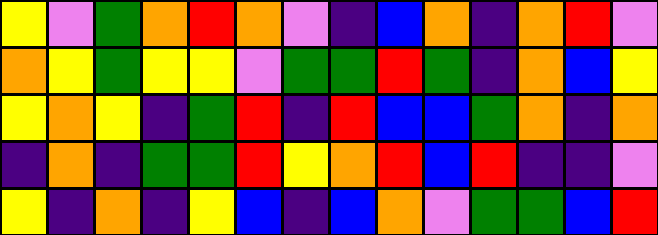[["yellow", "violet", "green", "orange", "red", "orange", "violet", "indigo", "blue", "orange", "indigo", "orange", "red", "violet"], ["orange", "yellow", "green", "yellow", "yellow", "violet", "green", "green", "red", "green", "indigo", "orange", "blue", "yellow"], ["yellow", "orange", "yellow", "indigo", "green", "red", "indigo", "red", "blue", "blue", "green", "orange", "indigo", "orange"], ["indigo", "orange", "indigo", "green", "green", "red", "yellow", "orange", "red", "blue", "red", "indigo", "indigo", "violet"], ["yellow", "indigo", "orange", "indigo", "yellow", "blue", "indigo", "blue", "orange", "violet", "green", "green", "blue", "red"]]